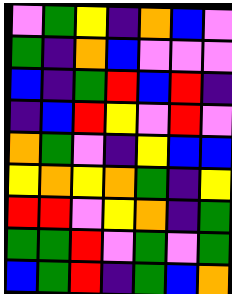[["violet", "green", "yellow", "indigo", "orange", "blue", "violet"], ["green", "indigo", "orange", "blue", "violet", "violet", "violet"], ["blue", "indigo", "green", "red", "blue", "red", "indigo"], ["indigo", "blue", "red", "yellow", "violet", "red", "violet"], ["orange", "green", "violet", "indigo", "yellow", "blue", "blue"], ["yellow", "orange", "yellow", "orange", "green", "indigo", "yellow"], ["red", "red", "violet", "yellow", "orange", "indigo", "green"], ["green", "green", "red", "violet", "green", "violet", "green"], ["blue", "green", "red", "indigo", "green", "blue", "orange"]]